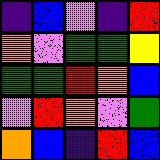[["indigo", "blue", "violet", "indigo", "red"], ["orange", "violet", "green", "green", "yellow"], ["green", "green", "red", "orange", "blue"], ["violet", "red", "orange", "violet", "green"], ["orange", "blue", "indigo", "red", "blue"]]